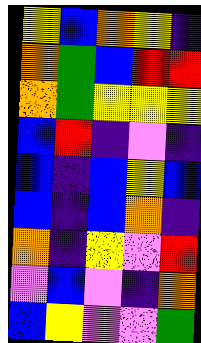[["yellow", "blue", "orange", "yellow", "indigo"], ["orange", "green", "blue", "red", "red"], ["orange", "green", "yellow", "yellow", "yellow"], ["blue", "red", "indigo", "violet", "indigo"], ["blue", "indigo", "blue", "yellow", "blue"], ["blue", "indigo", "blue", "orange", "indigo"], ["orange", "indigo", "yellow", "violet", "red"], ["violet", "blue", "violet", "indigo", "orange"], ["blue", "yellow", "violet", "violet", "green"]]